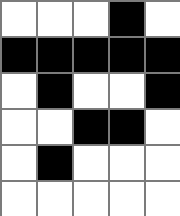[["white", "white", "white", "black", "white"], ["black", "black", "black", "black", "black"], ["white", "black", "white", "white", "black"], ["white", "white", "black", "black", "white"], ["white", "black", "white", "white", "white"], ["white", "white", "white", "white", "white"]]